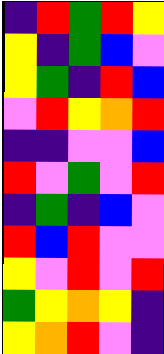[["indigo", "red", "green", "red", "yellow"], ["yellow", "indigo", "green", "blue", "violet"], ["yellow", "green", "indigo", "red", "blue"], ["violet", "red", "yellow", "orange", "red"], ["indigo", "indigo", "violet", "violet", "blue"], ["red", "violet", "green", "violet", "red"], ["indigo", "green", "indigo", "blue", "violet"], ["red", "blue", "red", "violet", "violet"], ["yellow", "violet", "red", "violet", "red"], ["green", "yellow", "orange", "yellow", "indigo"], ["yellow", "orange", "red", "violet", "indigo"]]